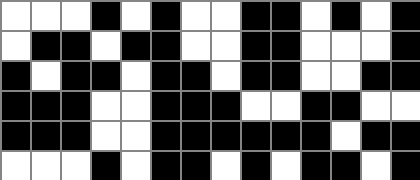[["white", "white", "white", "black", "white", "black", "white", "white", "black", "black", "white", "black", "white", "black"], ["white", "black", "black", "white", "black", "black", "white", "white", "black", "black", "white", "white", "white", "black"], ["black", "white", "black", "black", "white", "black", "black", "white", "black", "black", "white", "white", "black", "black"], ["black", "black", "black", "white", "white", "black", "black", "black", "white", "white", "black", "black", "white", "white"], ["black", "black", "black", "white", "white", "black", "black", "black", "black", "black", "black", "white", "black", "black"], ["white", "white", "white", "black", "white", "black", "black", "white", "black", "white", "black", "black", "white", "black"]]